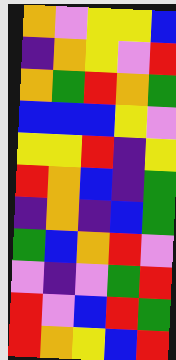[["orange", "violet", "yellow", "yellow", "blue"], ["indigo", "orange", "yellow", "violet", "red"], ["orange", "green", "red", "orange", "green"], ["blue", "blue", "blue", "yellow", "violet"], ["yellow", "yellow", "red", "indigo", "yellow"], ["red", "orange", "blue", "indigo", "green"], ["indigo", "orange", "indigo", "blue", "green"], ["green", "blue", "orange", "red", "violet"], ["violet", "indigo", "violet", "green", "red"], ["red", "violet", "blue", "red", "green"], ["red", "orange", "yellow", "blue", "red"]]